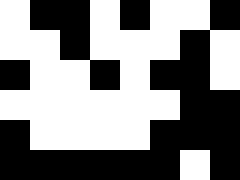[["white", "black", "black", "white", "black", "white", "white", "black"], ["white", "white", "black", "white", "white", "white", "black", "white"], ["black", "white", "white", "black", "white", "black", "black", "white"], ["white", "white", "white", "white", "white", "white", "black", "black"], ["black", "white", "white", "white", "white", "black", "black", "black"], ["black", "black", "black", "black", "black", "black", "white", "black"]]